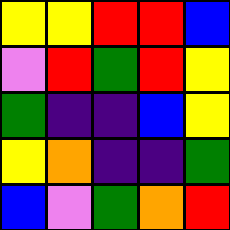[["yellow", "yellow", "red", "red", "blue"], ["violet", "red", "green", "red", "yellow"], ["green", "indigo", "indigo", "blue", "yellow"], ["yellow", "orange", "indigo", "indigo", "green"], ["blue", "violet", "green", "orange", "red"]]